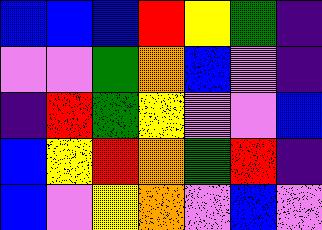[["blue", "blue", "blue", "red", "yellow", "green", "indigo"], ["violet", "violet", "green", "orange", "blue", "violet", "indigo"], ["indigo", "red", "green", "yellow", "violet", "violet", "blue"], ["blue", "yellow", "red", "orange", "green", "red", "indigo"], ["blue", "violet", "yellow", "orange", "violet", "blue", "violet"]]